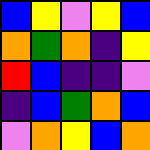[["blue", "yellow", "violet", "yellow", "blue"], ["orange", "green", "orange", "indigo", "yellow"], ["red", "blue", "indigo", "indigo", "violet"], ["indigo", "blue", "green", "orange", "blue"], ["violet", "orange", "yellow", "blue", "orange"]]